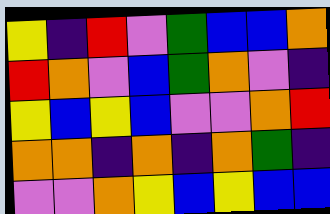[["yellow", "indigo", "red", "violet", "green", "blue", "blue", "orange"], ["red", "orange", "violet", "blue", "green", "orange", "violet", "indigo"], ["yellow", "blue", "yellow", "blue", "violet", "violet", "orange", "red"], ["orange", "orange", "indigo", "orange", "indigo", "orange", "green", "indigo"], ["violet", "violet", "orange", "yellow", "blue", "yellow", "blue", "blue"]]